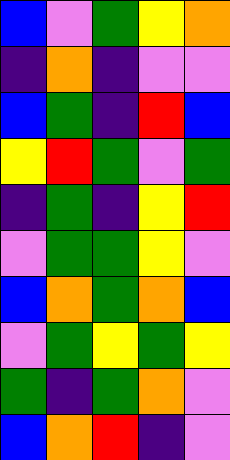[["blue", "violet", "green", "yellow", "orange"], ["indigo", "orange", "indigo", "violet", "violet"], ["blue", "green", "indigo", "red", "blue"], ["yellow", "red", "green", "violet", "green"], ["indigo", "green", "indigo", "yellow", "red"], ["violet", "green", "green", "yellow", "violet"], ["blue", "orange", "green", "orange", "blue"], ["violet", "green", "yellow", "green", "yellow"], ["green", "indigo", "green", "orange", "violet"], ["blue", "orange", "red", "indigo", "violet"]]